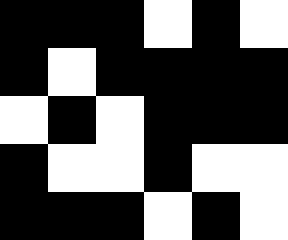[["black", "black", "black", "white", "black", "white"], ["black", "white", "black", "black", "black", "black"], ["white", "black", "white", "black", "black", "black"], ["black", "white", "white", "black", "white", "white"], ["black", "black", "black", "white", "black", "white"]]